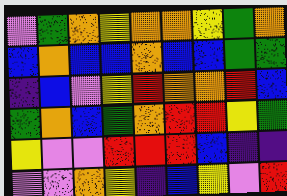[["violet", "green", "orange", "yellow", "orange", "orange", "yellow", "green", "orange"], ["blue", "orange", "blue", "blue", "orange", "blue", "blue", "green", "green"], ["indigo", "blue", "violet", "yellow", "red", "orange", "orange", "red", "blue"], ["green", "orange", "blue", "green", "orange", "red", "red", "yellow", "green"], ["yellow", "violet", "violet", "red", "red", "red", "blue", "indigo", "indigo"], ["violet", "violet", "orange", "yellow", "indigo", "blue", "yellow", "violet", "red"]]